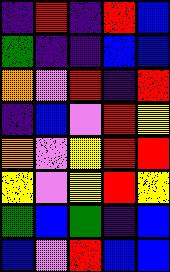[["indigo", "red", "indigo", "red", "blue"], ["green", "indigo", "indigo", "blue", "blue"], ["orange", "violet", "red", "indigo", "red"], ["indigo", "blue", "violet", "red", "yellow"], ["orange", "violet", "yellow", "red", "red"], ["yellow", "violet", "yellow", "red", "yellow"], ["green", "blue", "green", "indigo", "blue"], ["blue", "violet", "red", "blue", "blue"]]